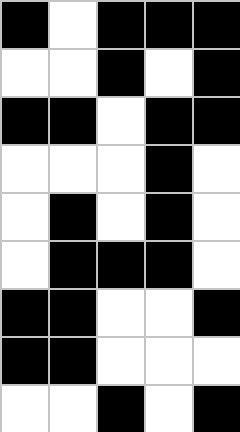[["black", "white", "black", "black", "black"], ["white", "white", "black", "white", "black"], ["black", "black", "white", "black", "black"], ["white", "white", "white", "black", "white"], ["white", "black", "white", "black", "white"], ["white", "black", "black", "black", "white"], ["black", "black", "white", "white", "black"], ["black", "black", "white", "white", "white"], ["white", "white", "black", "white", "black"]]